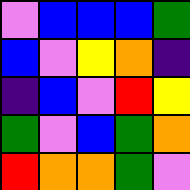[["violet", "blue", "blue", "blue", "green"], ["blue", "violet", "yellow", "orange", "indigo"], ["indigo", "blue", "violet", "red", "yellow"], ["green", "violet", "blue", "green", "orange"], ["red", "orange", "orange", "green", "violet"]]